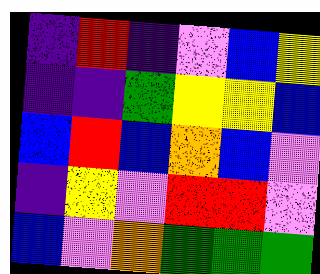[["indigo", "red", "indigo", "violet", "blue", "yellow"], ["indigo", "indigo", "green", "yellow", "yellow", "blue"], ["blue", "red", "blue", "orange", "blue", "violet"], ["indigo", "yellow", "violet", "red", "red", "violet"], ["blue", "violet", "orange", "green", "green", "green"]]